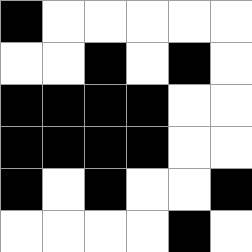[["black", "white", "white", "white", "white", "white"], ["white", "white", "black", "white", "black", "white"], ["black", "black", "black", "black", "white", "white"], ["black", "black", "black", "black", "white", "white"], ["black", "white", "black", "white", "white", "black"], ["white", "white", "white", "white", "black", "white"]]